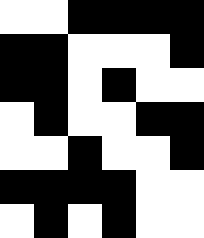[["white", "white", "black", "black", "black", "black"], ["black", "black", "white", "white", "white", "black"], ["black", "black", "white", "black", "white", "white"], ["white", "black", "white", "white", "black", "black"], ["white", "white", "black", "white", "white", "black"], ["black", "black", "black", "black", "white", "white"], ["white", "black", "white", "black", "white", "white"]]